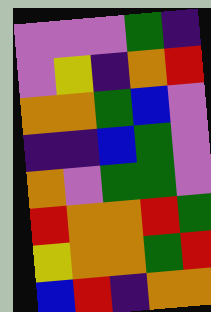[["violet", "violet", "violet", "green", "indigo"], ["violet", "yellow", "indigo", "orange", "red"], ["orange", "orange", "green", "blue", "violet"], ["indigo", "indigo", "blue", "green", "violet"], ["orange", "violet", "green", "green", "violet"], ["red", "orange", "orange", "red", "green"], ["yellow", "orange", "orange", "green", "red"], ["blue", "red", "indigo", "orange", "orange"]]